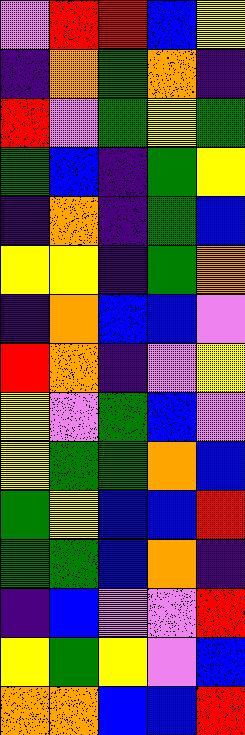[["violet", "red", "red", "blue", "yellow"], ["indigo", "orange", "green", "orange", "indigo"], ["red", "violet", "green", "yellow", "green"], ["green", "blue", "indigo", "green", "yellow"], ["indigo", "orange", "indigo", "green", "blue"], ["yellow", "yellow", "indigo", "green", "orange"], ["indigo", "orange", "blue", "blue", "violet"], ["red", "orange", "indigo", "violet", "yellow"], ["yellow", "violet", "green", "blue", "violet"], ["yellow", "green", "green", "orange", "blue"], ["green", "yellow", "blue", "blue", "red"], ["green", "green", "blue", "orange", "indigo"], ["indigo", "blue", "violet", "violet", "red"], ["yellow", "green", "yellow", "violet", "blue"], ["orange", "orange", "blue", "blue", "red"]]